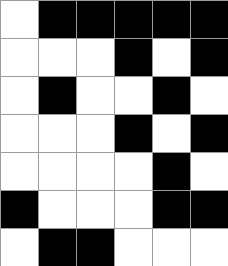[["white", "black", "black", "black", "black", "black"], ["white", "white", "white", "black", "white", "black"], ["white", "black", "white", "white", "black", "white"], ["white", "white", "white", "black", "white", "black"], ["white", "white", "white", "white", "black", "white"], ["black", "white", "white", "white", "black", "black"], ["white", "black", "black", "white", "white", "white"]]